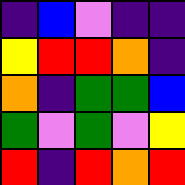[["indigo", "blue", "violet", "indigo", "indigo"], ["yellow", "red", "red", "orange", "indigo"], ["orange", "indigo", "green", "green", "blue"], ["green", "violet", "green", "violet", "yellow"], ["red", "indigo", "red", "orange", "red"]]